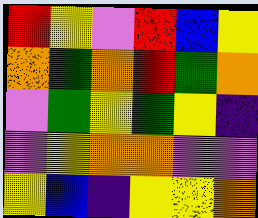[["red", "yellow", "violet", "red", "blue", "yellow"], ["orange", "green", "orange", "red", "green", "orange"], ["violet", "green", "yellow", "green", "yellow", "indigo"], ["violet", "yellow", "orange", "orange", "violet", "violet"], ["yellow", "blue", "indigo", "yellow", "yellow", "orange"]]